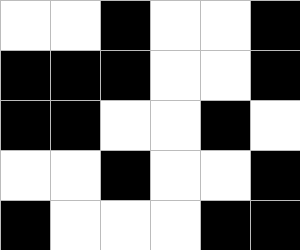[["white", "white", "black", "white", "white", "black"], ["black", "black", "black", "white", "white", "black"], ["black", "black", "white", "white", "black", "white"], ["white", "white", "black", "white", "white", "black"], ["black", "white", "white", "white", "black", "black"]]